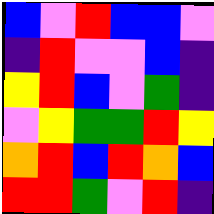[["blue", "violet", "red", "blue", "blue", "violet"], ["indigo", "red", "violet", "violet", "blue", "indigo"], ["yellow", "red", "blue", "violet", "green", "indigo"], ["violet", "yellow", "green", "green", "red", "yellow"], ["orange", "red", "blue", "red", "orange", "blue"], ["red", "red", "green", "violet", "red", "indigo"]]